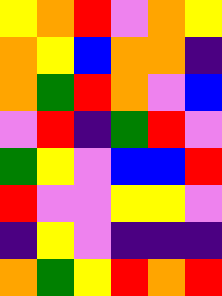[["yellow", "orange", "red", "violet", "orange", "yellow"], ["orange", "yellow", "blue", "orange", "orange", "indigo"], ["orange", "green", "red", "orange", "violet", "blue"], ["violet", "red", "indigo", "green", "red", "violet"], ["green", "yellow", "violet", "blue", "blue", "red"], ["red", "violet", "violet", "yellow", "yellow", "violet"], ["indigo", "yellow", "violet", "indigo", "indigo", "indigo"], ["orange", "green", "yellow", "red", "orange", "red"]]